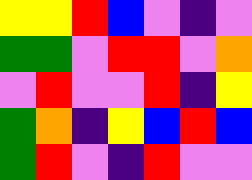[["yellow", "yellow", "red", "blue", "violet", "indigo", "violet"], ["green", "green", "violet", "red", "red", "violet", "orange"], ["violet", "red", "violet", "violet", "red", "indigo", "yellow"], ["green", "orange", "indigo", "yellow", "blue", "red", "blue"], ["green", "red", "violet", "indigo", "red", "violet", "violet"]]